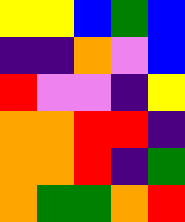[["yellow", "yellow", "blue", "green", "blue"], ["indigo", "indigo", "orange", "violet", "blue"], ["red", "violet", "violet", "indigo", "yellow"], ["orange", "orange", "red", "red", "indigo"], ["orange", "orange", "red", "indigo", "green"], ["orange", "green", "green", "orange", "red"]]